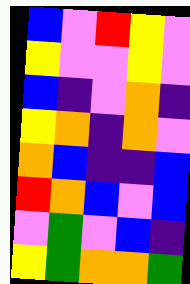[["blue", "violet", "red", "yellow", "violet"], ["yellow", "violet", "violet", "yellow", "violet"], ["blue", "indigo", "violet", "orange", "indigo"], ["yellow", "orange", "indigo", "orange", "violet"], ["orange", "blue", "indigo", "indigo", "blue"], ["red", "orange", "blue", "violet", "blue"], ["violet", "green", "violet", "blue", "indigo"], ["yellow", "green", "orange", "orange", "green"]]